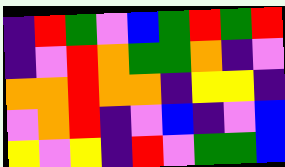[["indigo", "red", "green", "violet", "blue", "green", "red", "green", "red"], ["indigo", "violet", "red", "orange", "green", "green", "orange", "indigo", "violet"], ["orange", "orange", "red", "orange", "orange", "indigo", "yellow", "yellow", "indigo"], ["violet", "orange", "red", "indigo", "violet", "blue", "indigo", "violet", "blue"], ["yellow", "violet", "yellow", "indigo", "red", "violet", "green", "green", "blue"]]